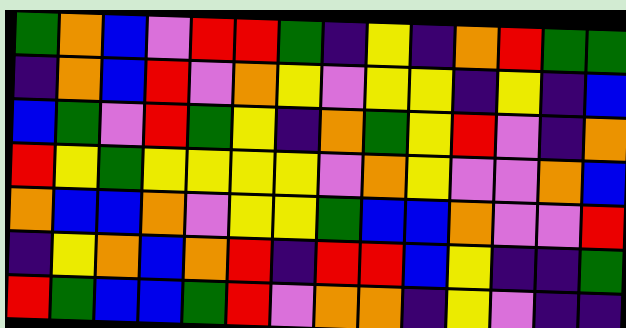[["green", "orange", "blue", "violet", "red", "red", "green", "indigo", "yellow", "indigo", "orange", "red", "green", "green"], ["indigo", "orange", "blue", "red", "violet", "orange", "yellow", "violet", "yellow", "yellow", "indigo", "yellow", "indigo", "blue"], ["blue", "green", "violet", "red", "green", "yellow", "indigo", "orange", "green", "yellow", "red", "violet", "indigo", "orange"], ["red", "yellow", "green", "yellow", "yellow", "yellow", "yellow", "violet", "orange", "yellow", "violet", "violet", "orange", "blue"], ["orange", "blue", "blue", "orange", "violet", "yellow", "yellow", "green", "blue", "blue", "orange", "violet", "violet", "red"], ["indigo", "yellow", "orange", "blue", "orange", "red", "indigo", "red", "red", "blue", "yellow", "indigo", "indigo", "green"], ["red", "green", "blue", "blue", "green", "red", "violet", "orange", "orange", "indigo", "yellow", "violet", "indigo", "indigo"]]